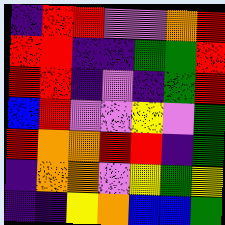[["indigo", "red", "red", "violet", "violet", "orange", "red"], ["red", "red", "indigo", "indigo", "green", "green", "red"], ["red", "red", "indigo", "violet", "indigo", "green", "red"], ["blue", "red", "violet", "violet", "yellow", "violet", "green"], ["red", "orange", "orange", "red", "red", "indigo", "green"], ["indigo", "orange", "orange", "violet", "yellow", "green", "yellow"], ["indigo", "indigo", "yellow", "orange", "blue", "blue", "green"]]